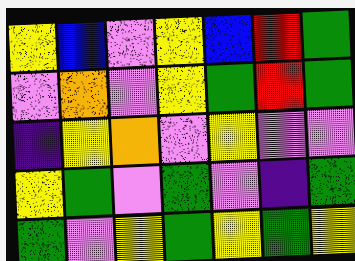[["yellow", "blue", "violet", "yellow", "blue", "red", "green"], ["violet", "orange", "violet", "yellow", "green", "red", "green"], ["indigo", "yellow", "orange", "violet", "yellow", "violet", "violet"], ["yellow", "green", "violet", "green", "violet", "indigo", "green"], ["green", "violet", "yellow", "green", "yellow", "green", "yellow"]]